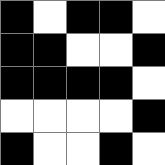[["black", "white", "black", "black", "white"], ["black", "black", "white", "white", "black"], ["black", "black", "black", "black", "white"], ["white", "white", "white", "white", "black"], ["black", "white", "white", "black", "white"]]